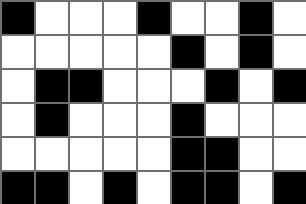[["black", "white", "white", "white", "black", "white", "white", "black", "white"], ["white", "white", "white", "white", "white", "black", "white", "black", "white"], ["white", "black", "black", "white", "white", "white", "black", "white", "black"], ["white", "black", "white", "white", "white", "black", "white", "white", "white"], ["white", "white", "white", "white", "white", "black", "black", "white", "white"], ["black", "black", "white", "black", "white", "black", "black", "white", "black"]]